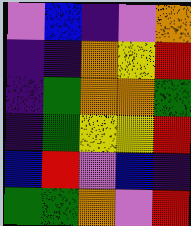[["violet", "blue", "indigo", "violet", "orange"], ["indigo", "indigo", "orange", "yellow", "red"], ["indigo", "green", "orange", "orange", "green"], ["indigo", "green", "yellow", "yellow", "red"], ["blue", "red", "violet", "blue", "indigo"], ["green", "green", "orange", "violet", "red"]]